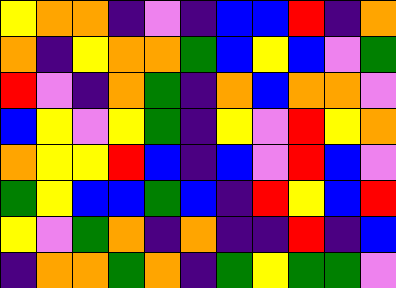[["yellow", "orange", "orange", "indigo", "violet", "indigo", "blue", "blue", "red", "indigo", "orange"], ["orange", "indigo", "yellow", "orange", "orange", "green", "blue", "yellow", "blue", "violet", "green"], ["red", "violet", "indigo", "orange", "green", "indigo", "orange", "blue", "orange", "orange", "violet"], ["blue", "yellow", "violet", "yellow", "green", "indigo", "yellow", "violet", "red", "yellow", "orange"], ["orange", "yellow", "yellow", "red", "blue", "indigo", "blue", "violet", "red", "blue", "violet"], ["green", "yellow", "blue", "blue", "green", "blue", "indigo", "red", "yellow", "blue", "red"], ["yellow", "violet", "green", "orange", "indigo", "orange", "indigo", "indigo", "red", "indigo", "blue"], ["indigo", "orange", "orange", "green", "orange", "indigo", "green", "yellow", "green", "green", "violet"]]